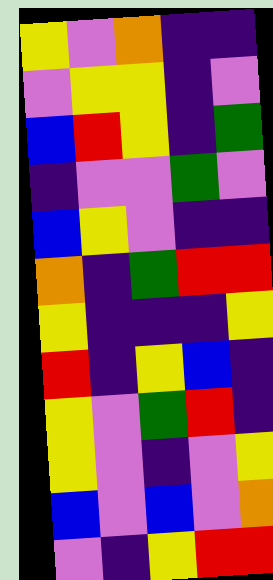[["yellow", "violet", "orange", "indigo", "indigo"], ["violet", "yellow", "yellow", "indigo", "violet"], ["blue", "red", "yellow", "indigo", "green"], ["indigo", "violet", "violet", "green", "violet"], ["blue", "yellow", "violet", "indigo", "indigo"], ["orange", "indigo", "green", "red", "red"], ["yellow", "indigo", "indigo", "indigo", "yellow"], ["red", "indigo", "yellow", "blue", "indigo"], ["yellow", "violet", "green", "red", "indigo"], ["yellow", "violet", "indigo", "violet", "yellow"], ["blue", "violet", "blue", "violet", "orange"], ["violet", "indigo", "yellow", "red", "red"]]